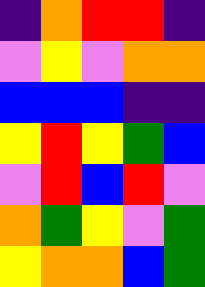[["indigo", "orange", "red", "red", "indigo"], ["violet", "yellow", "violet", "orange", "orange"], ["blue", "blue", "blue", "indigo", "indigo"], ["yellow", "red", "yellow", "green", "blue"], ["violet", "red", "blue", "red", "violet"], ["orange", "green", "yellow", "violet", "green"], ["yellow", "orange", "orange", "blue", "green"]]